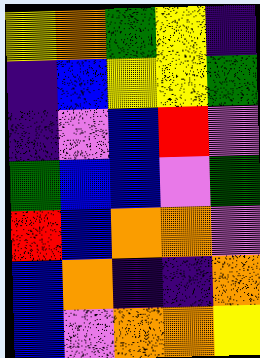[["yellow", "orange", "green", "yellow", "indigo"], ["indigo", "blue", "yellow", "yellow", "green"], ["indigo", "violet", "blue", "red", "violet"], ["green", "blue", "blue", "violet", "green"], ["red", "blue", "orange", "orange", "violet"], ["blue", "orange", "indigo", "indigo", "orange"], ["blue", "violet", "orange", "orange", "yellow"]]